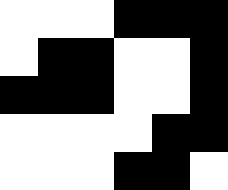[["white", "white", "white", "black", "black", "black"], ["white", "black", "black", "white", "white", "black"], ["black", "black", "black", "white", "white", "black"], ["white", "white", "white", "white", "black", "black"], ["white", "white", "white", "black", "black", "white"]]